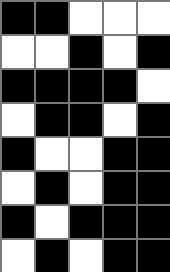[["black", "black", "white", "white", "white"], ["white", "white", "black", "white", "black"], ["black", "black", "black", "black", "white"], ["white", "black", "black", "white", "black"], ["black", "white", "white", "black", "black"], ["white", "black", "white", "black", "black"], ["black", "white", "black", "black", "black"], ["white", "black", "white", "black", "black"]]